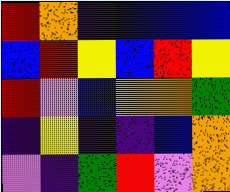[["red", "orange", "indigo", "blue", "blue", "blue"], ["blue", "red", "yellow", "blue", "red", "yellow"], ["red", "violet", "blue", "orange", "orange", "green"], ["indigo", "yellow", "indigo", "indigo", "blue", "orange"], ["violet", "indigo", "green", "red", "violet", "orange"]]